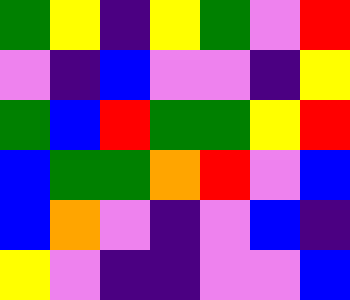[["green", "yellow", "indigo", "yellow", "green", "violet", "red"], ["violet", "indigo", "blue", "violet", "violet", "indigo", "yellow"], ["green", "blue", "red", "green", "green", "yellow", "red"], ["blue", "green", "green", "orange", "red", "violet", "blue"], ["blue", "orange", "violet", "indigo", "violet", "blue", "indigo"], ["yellow", "violet", "indigo", "indigo", "violet", "violet", "blue"]]